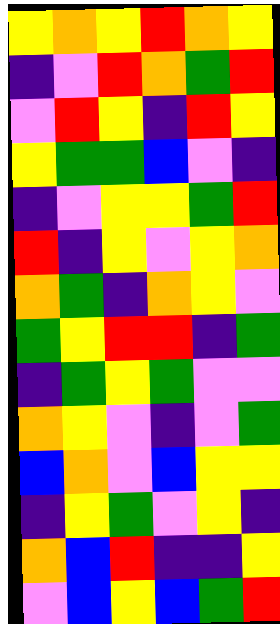[["yellow", "orange", "yellow", "red", "orange", "yellow"], ["indigo", "violet", "red", "orange", "green", "red"], ["violet", "red", "yellow", "indigo", "red", "yellow"], ["yellow", "green", "green", "blue", "violet", "indigo"], ["indigo", "violet", "yellow", "yellow", "green", "red"], ["red", "indigo", "yellow", "violet", "yellow", "orange"], ["orange", "green", "indigo", "orange", "yellow", "violet"], ["green", "yellow", "red", "red", "indigo", "green"], ["indigo", "green", "yellow", "green", "violet", "violet"], ["orange", "yellow", "violet", "indigo", "violet", "green"], ["blue", "orange", "violet", "blue", "yellow", "yellow"], ["indigo", "yellow", "green", "violet", "yellow", "indigo"], ["orange", "blue", "red", "indigo", "indigo", "yellow"], ["violet", "blue", "yellow", "blue", "green", "red"]]